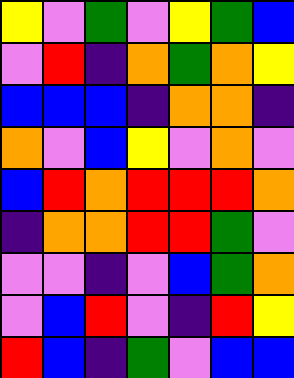[["yellow", "violet", "green", "violet", "yellow", "green", "blue"], ["violet", "red", "indigo", "orange", "green", "orange", "yellow"], ["blue", "blue", "blue", "indigo", "orange", "orange", "indigo"], ["orange", "violet", "blue", "yellow", "violet", "orange", "violet"], ["blue", "red", "orange", "red", "red", "red", "orange"], ["indigo", "orange", "orange", "red", "red", "green", "violet"], ["violet", "violet", "indigo", "violet", "blue", "green", "orange"], ["violet", "blue", "red", "violet", "indigo", "red", "yellow"], ["red", "blue", "indigo", "green", "violet", "blue", "blue"]]